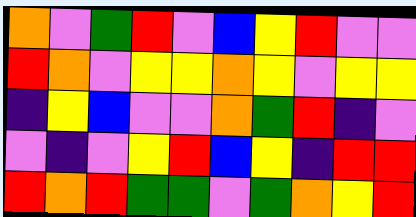[["orange", "violet", "green", "red", "violet", "blue", "yellow", "red", "violet", "violet"], ["red", "orange", "violet", "yellow", "yellow", "orange", "yellow", "violet", "yellow", "yellow"], ["indigo", "yellow", "blue", "violet", "violet", "orange", "green", "red", "indigo", "violet"], ["violet", "indigo", "violet", "yellow", "red", "blue", "yellow", "indigo", "red", "red"], ["red", "orange", "red", "green", "green", "violet", "green", "orange", "yellow", "red"]]